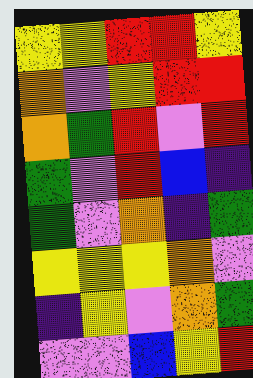[["yellow", "yellow", "red", "red", "yellow"], ["orange", "violet", "yellow", "red", "red"], ["orange", "green", "red", "violet", "red"], ["green", "violet", "red", "blue", "indigo"], ["green", "violet", "orange", "indigo", "green"], ["yellow", "yellow", "yellow", "orange", "violet"], ["indigo", "yellow", "violet", "orange", "green"], ["violet", "violet", "blue", "yellow", "red"]]